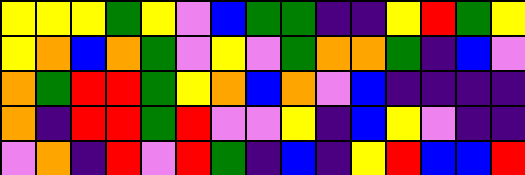[["yellow", "yellow", "yellow", "green", "yellow", "violet", "blue", "green", "green", "indigo", "indigo", "yellow", "red", "green", "yellow"], ["yellow", "orange", "blue", "orange", "green", "violet", "yellow", "violet", "green", "orange", "orange", "green", "indigo", "blue", "violet"], ["orange", "green", "red", "red", "green", "yellow", "orange", "blue", "orange", "violet", "blue", "indigo", "indigo", "indigo", "indigo"], ["orange", "indigo", "red", "red", "green", "red", "violet", "violet", "yellow", "indigo", "blue", "yellow", "violet", "indigo", "indigo"], ["violet", "orange", "indigo", "red", "violet", "red", "green", "indigo", "blue", "indigo", "yellow", "red", "blue", "blue", "red"]]